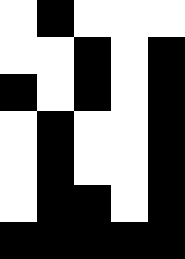[["white", "black", "white", "white", "white"], ["white", "white", "black", "white", "black"], ["black", "white", "black", "white", "black"], ["white", "black", "white", "white", "black"], ["white", "black", "white", "white", "black"], ["white", "black", "black", "white", "black"], ["black", "black", "black", "black", "black"]]